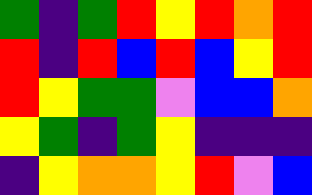[["green", "indigo", "green", "red", "yellow", "red", "orange", "red"], ["red", "indigo", "red", "blue", "red", "blue", "yellow", "red"], ["red", "yellow", "green", "green", "violet", "blue", "blue", "orange"], ["yellow", "green", "indigo", "green", "yellow", "indigo", "indigo", "indigo"], ["indigo", "yellow", "orange", "orange", "yellow", "red", "violet", "blue"]]